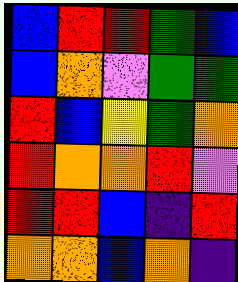[["blue", "red", "red", "green", "blue"], ["blue", "orange", "violet", "green", "green"], ["red", "blue", "yellow", "green", "orange"], ["red", "orange", "orange", "red", "violet"], ["red", "red", "blue", "indigo", "red"], ["orange", "orange", "blue", "orange", "indigo"]]